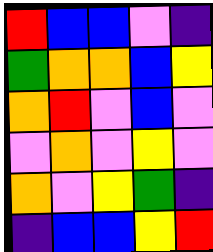[["red", "blue", "blue", "violet", "indigo"], ["green", "orange", "orange", "blue", "yellow"], ["orange", "red", "violet", "blue", "violet"], ["violet", "orange", "violet", "yellow", "violet"], ["orange", "violet", "yellow", "green", "indigo"], ["indigo", "blue", "blue", "yellow", "red"]]